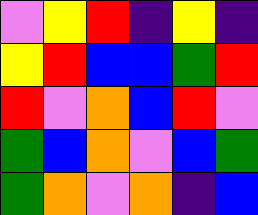[["violet", "yellow", "red", "indigo", "yellow", "indigo"], ["yellow", "red", "blue", "blue", "green", "red"], ["red", "violet", "orange", "blue", "red", "violet"], ["green", "blue", "orange", "violet", "blue", "green"], ["green", "orange", "violet", "orange", "indigo", "blue"]]